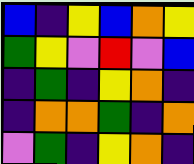[["blue", "indigo", "yellow", "blue", "orange", "yellow"], ["green", "yellow", "violet", "red", "violet", "blue"], ["indigo", "green", "indigo", "yellow", "orange", "indigo"], ["indigo", "orange", "orange", "green", "indigo", "orange"], ["violet", "green", "indigo", "yellow", "orange", "indigo"]]